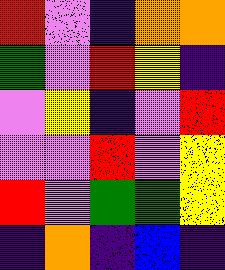[["red", "violet", "indigo", "orange", "orange"], ["green", "violet", "red", "yellow", "indigo"], ["violet", "yellow", "indigo", "violet", "red"], ["violet", "violet", "red", "violet", "yellow"], ["red", "violet", "green", "green", "yellow"], ["indigo", "orange", "indigo", "blue", "indigo"]]